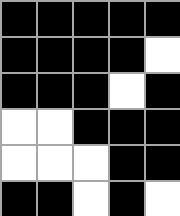[["black", "black", "black", "black", "black"], ["black", "black", "black", "black", "white"], ["black", "black", "black", "white", "black"], ["white", "white", "black", "black", "black"], ["white", "white", "white", "black", "black"], ["black", "black", "white", "black", "white"]]